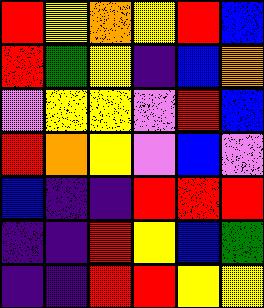[["red", "yellow", "orange", "yellow", "red", "blue"], ["red", "green", "yellow", "indigo", "blue", "orange"], ["violet", "yellow", "yellow", "violet", "red", "blue"], ["red", "orange", "yellow", "violet", "blue", "violet"], ["blue", "indigo", "indigo", "red", "red", "red"], ["indigo", "indigo", "red", "yellow", "blue", "green"], ["indigo", "indigo", "red", "red", "yellow", "yellow"]]